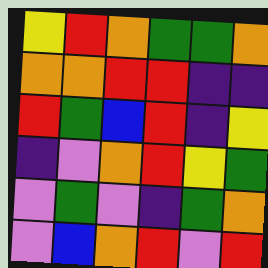[["yellow", "red", "orange", "green", "green", "orange"], ["orange", "orange", "red", "red", "indigo", "indigo"], ["red", "green", "blue", "red", "indigo", "yellow"], ["indigo", "violet", "orange", "red", "yellow", "green"], ["violet", "green", "violet", "indigo", "green", "orange"], ["violet", "blue", "orange", "red", "violet", "red"]]